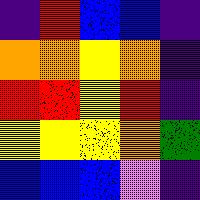[["indigo", "red", "blue", "blue", "indigo"], ["orange", "orange", "yellow", "orange", "indigo"], ["red", "red", "yellow", "red", "indigo"], ["yellow", "yellow", "yellow", "orange", "green"], ["blue", "blue", "blue", "violet", "indigo"]]